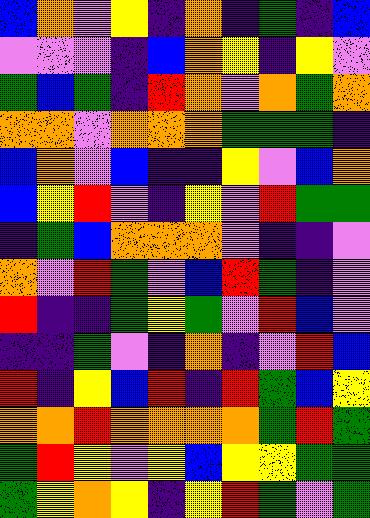[["blue", "orange", "violet", "yellow", "indigo", "orange", "indigo", "green", "indigo", "blue"], ["violet", "violet", "violet", "indigo", "blue", "orange", "yellow", "indigo", "yellow", "violet"], ["green", "blue", "green", "indigo", "red", "orange", "violet", "orange", "green", "orange"], ["orange", "orange", "violet", "orange", "orange", "orange", "green", "green", "green", "indigo"], ["blue", "orange", "violet", "blue", "indigo", "indigo", "yellow", "violet", "blue", "orange"], ["blue", "yellow", "red", "violet", "indigo", "yellow", "violet", "red", "green", "green"], ["indigo", "green", "blue", "orange", "orange", "orange", "violet", "indigo", "indigo", "violet"], ["orange", "violet", "red", "green", "violet", "blue", "red", "green", "indigo", "violet"], ["red", "indigo", "indigo", "green", "yellow", "green", "violet", "red", "blue", "violet"], ["indigo", "indigo", "green", "violet", "indigo", "orange", "indigo", "violet", "red", "blue"], ["red", "indigo", "yellow", "blue", "red", "indigo", "red", "green", "blue", "yellow"], ["orange", "orange", "red", "orange", "orange", "orange", "orange", "green", "red", "green"], ["green", "red", "yellow", "violet", "yellow", "blue", "yellow", "yellow", "green", "green"], ["green", "yellow", "orange", "yellow", "indigo", "yellow", "red", "green", "violet", "green"]]